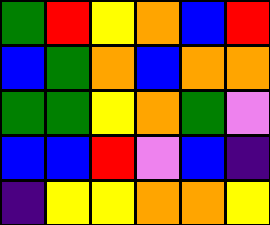[["green", "red", "yellow", "orange", "blue", "red"], ["blue", "green", "orange", "blue", "orange", "orange"], ["green", "green", "yellow", "orange", "green", "violet"], ["blue", "blue", "red", "violet", "blue", "indigo"], ["indigo", "yellow", "yellow", "orange", "orange", "yellow"]]